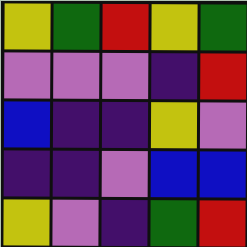[["yellow", "green", "red", "yellow", "green"], ["violet", "violet", "violet", "indigo", "red"], ["blue", "indigo", "indigo", "yellow", "violet"], ["indigo", "indigo", "violet", "blue", "blue"], ["yellow", "violet", "indigo", "green", "red"]]